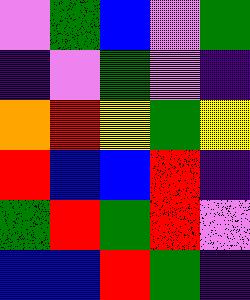[["violet", "green", "blue", "violet", "green"], ["indigo", "violet", "green", "violet", "indigo"], ["orange", "red", "yellow", "green", "yellow"], ["red", "blue", "blue", "red", "indigo"], ["green", "red", "green", "red", "violet"], ["blue", "blue", "red", "green", "indigo"]]